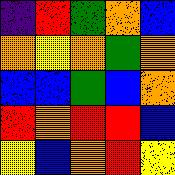[["indigo", "red", "green", "orange", "blue"], ["orange", "yellow", "orange", "green", "orange"], ["blue", "blue", "green", "blue", "orange"], ["red", "orange", "red", "red", "blue"], ["yellow", "blue", "orange", "red", "yellow"]]